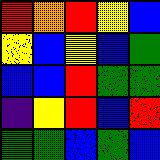[["red", "orange", "red", "yellow", "blue"], ["yellow", "blue", "yellow", "blue", "green"], ["blue", "blue", "red", "green", "green"], ["indigo", "yellow", "red", "blue", "red"], ["green", "green", "blue", "green", "blue"]]